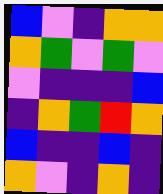[["blue", "violet", "indigo", "orange", "orange"], ["orange", "green", "violet", "green", "violet"], ["violet", "indigo", "indigo", "indigo", "blue"], ["indigo", "orange", "green", "red", "orange"], ["blue", "indigo", "indigo", "blue", "indigo"], ["orange", "violet", "indigo", "orange", "indigo"]]